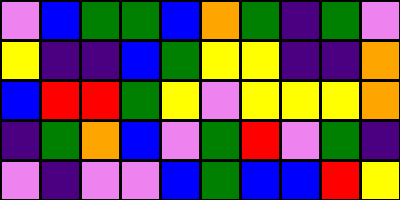[["violet", "blue", "green", "green", "blue", "orange", "green", "indigo", "green", "violet"], ["yellow", "indigo", "indigo", "blue", "green", "yellow", "yellow", "indigo", "indigo", "orange"], ["blue", "red", "red", "green", "yellow", "violet", "yellow", "yellow", "yellow", "orange"], ["indigo", "green", "orange", "blue", "violet", "green", "red", "violet", "green", "indigo"], ["violet", "indigo", "violet", "violet", "blue", "green", "blue", "blue", "red", "yellow"]]